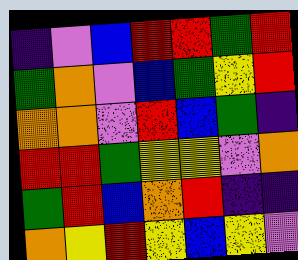[["indigo", "violet", "blue", "red", "red", "green", "red"], ["green", "orange", "violet", "blue", "green", "yellow", "red"], ["orange", "orange", "violet", "red", "blue", "green", "indigo"], ["red", "red", "green", "yellow", "yellow", "violet", "orange"], ["green", "red", "blue", "orange", "red", "indigo", "indigo"], ["orange", "yellow", "red", "yellow", "blue", "yellow", "violet"]]